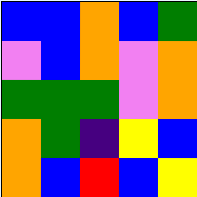[["blue", "blue", "orange", "blue", "green"], ["violet", "blue", "orange", "violet", "orange"], ["green", "green", "green", "violet", "orange"], ["orange", "green", "indigo", "yellow", "blue"], ["orange", "blue", "red", "blue", "yellow"]]